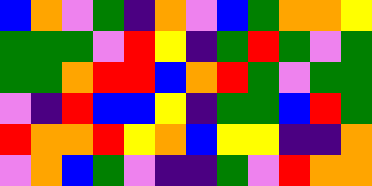[["blue", "orange", "violet", "green", "indigo", "orange", "violet", "blue", "green", "orange", "orange", "yellow"], ["green", "green", "green", "violet", "red", "yellow", "indigo", "green", "red", "green", "violet", "green"], ["green", "green", "orange", "red", "red", "blue", "orange", "red", "green", "violet", "green", "green"], ["violet", "indigo", "red", "blue", "blue", "yellow", "indigo", "green", "green", "blue", "red", "green"], ["red", "orange", "orange", "red", "yellow", "orange", "blue", "yellow", "yellow", "indigo", "indigo", "orange"], ["violet", "orange", "blue", "green", "violet", "indigo", "indigo", "green", "violet", "red", "orange", "orange"]]